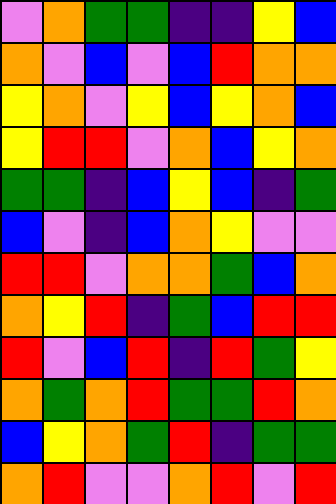[["violet", "orange", "green", "green", "indigo", "indigo", "yellow", "blue"], ["orange", "violet", "blue", "violet", "blue", "red", "orange", "orange"], ["yellow", "orange", "violet", "yellow", "blue", "yellow", "orange", "blue"], ["yellow", "red", "red", "violet", "orange", "blue", "yellow", "orange"], ["green", "green", "indigo", "blue", "yellow", "blue", "indigo", "green"], ["blue", "violet", "indigo", "blue", "orange", "yellow", "violet", "violet"], ["red", "red", "violet", "orange", "orange", "green", "blue", "orange"], ["orange", "yellow", "red", "indigo", "green", "blue", "red", "red"], ["red", "violet", "blue", "red", "indigo", "red", "green", "yellow"], ["orange", "green", "orange", "red", "green", "green", "red", "orange"], ["blue", "yellow", "orange", "green", "red", "indigo", "green", "green"], ["orange", "red", "violet", "violet", "orange", "red", "violet", "red"]]